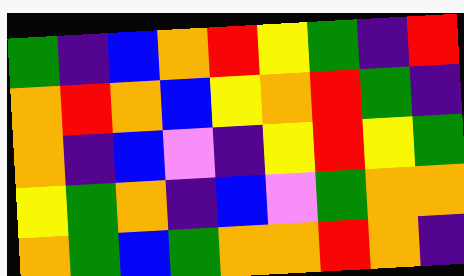[["green", "indigo", "blue", "orange", "red", "yellow", "green", "indigo", "red"], ["orange", "red", "orange", "blue", "yellow", "orange", "red", "green", "indigo"], ["orange", "indigo", "blue", "violet", "indigo", "yellow", "red", "yellow", "green"], ["yellow", "green", "orange", "indigo", "blue", "violet", "green", "orange", "orange"], ["orange", "green", "blue", "green", "orange", "orange", "red", "orange", "indigo"]]